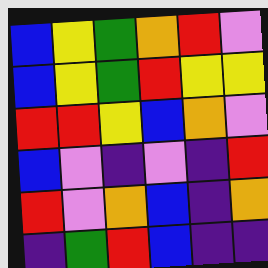[["blue", "yellow", "green", "orange", "red", "violet"], ["blue", "yellow", "green", "red", "yellow", "yellow"], ["red", "red", "yellow", "blue", "orange", "violet"], ["blue", "violet", "indigo", "violet", "indigo", "red"], ["red", "violet", "orange", "blue", "indigo", "orange"], ["indigo", "green", "red", "blue", "indigo", "indigo"]]